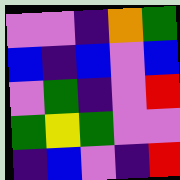[["violet", "violet", "indigo", "orange", "green"], ["blue", "indigo", "blue", "violet", "blue"], ["violet", "green", "indigo", "violet", "red"], ["green", "yellow", "green", "violet", "violet"], ["indigo", "blue", "violet", "indigo", "red"]]